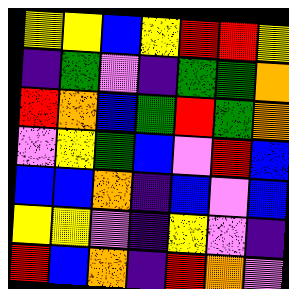[["yellow", "yellow", "blue", "yellow", "red", "red", "yellow"], ["indigo", "green", "violet", "indigo", "green", "green", "orange"], ["red", "orange", "blue", "green", "red", "green", "orange"], ["violet", "yellow", "green", "blue", "violet", "red", "blue"], ["blue", "blue", "orange", "indigo", "blue", "violet", "blue"], ["yellow", "yellow", "violet", "indigo", "yellow", "violet", "indigo"], ["red", "blue", "orange", "indigo", "red", "orange", "violet"]]